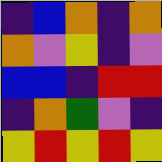[["indigo", "blue", "orange", "indigo", "orange"], ["orange", "violet", "yellow", "indigo", "violet"], ["blue", "blue", "indigo", "red", "red"], ["indigo", "orange", "green", "violet", "indigo"], ["yellow", "red", "yellow", "red", "yellow"]]